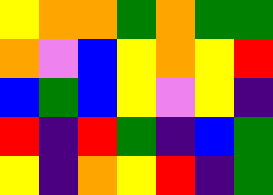[["yellow", "orange", "orange", "green", "orange", "green", "green"], ["orange", "violet", "blue", "yellow", "orange", "yellow", "red"], ["blue", "green", "blue", "yellow", "violet", "yellow", "indigo"], ["red", "indigo", "red", "green", "indigo", "blue", "green"], ["yellow", "indigo", "orange", "yellow", "red", "indigo", "green"]]